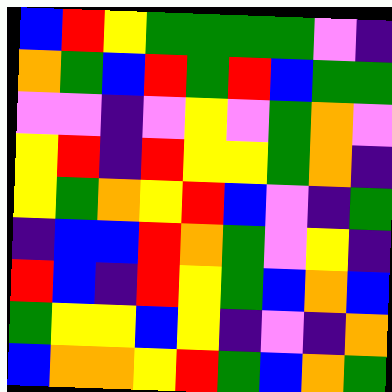[["blue", "red", "yellow", "green", "green", "green", "green", "violet", "indigo"], ["orange", "green", "blue", "red", "green", "red", "blue", "green", "green"], ["violet", "violet", "indigo", "violet", "yellow", "violet", "green", "orange", "violet"], ["yellow", "red", "indigo", "red", "yellow", "yellow", "green", "orange", "indigo"], ["yellow", "green", "orange", "yellow", "red", "blue", "violet", "indigo", "green"], ["indigo", "blue", "blue", "red", "orange", "green", "violet", "yellow", "indigo"], ["red", "blue", "indigo", "red", "yellow", "green", "blue", "orange", "blue"], ["green", "yellow", "yellow", "blue", "yellow", "indigo", "violet", "indigo", "orange"], ["blue", "orange", "orange", "yellow", "red", "green", "blue", "orange", "green"]]